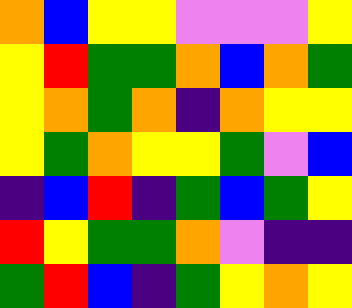[["orange", "blue", "yellow", "yellow", "violet", "violet", "violet", "yellow"], ["yellow", "red", "green", "green", "orange", "blue", "orange", "green"], ["yellow", "orange", "green", "orange", "indigo", "orange", "yellow", "yellow"], ["yellow", "green", "orange", "yellow", "yellow", "green", "violet", "blue"], ["indigo", "blue", "red", "indigo", "green", "blue", "green", "yellow"], ["red", "yellow", "green", "green", "orange", "violet", "indigo", "indigo"], ["green", "red", "blue", "indigo", "green", "yellow", "orange", "yellow"]]